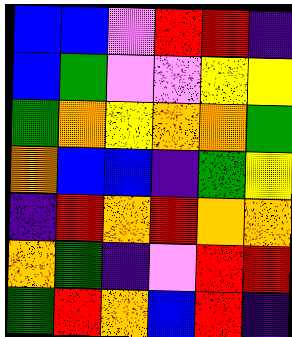[["blue", "blue", "violet", "red", "red", "indigo"], ["blue", "green", "violet", "violet", "yellow", "yellow"], ["green", "orange", "yellow", "orange", "orange", "green"], ["orange", "blue", "blue", "indigo", "green", "yellow"], ["indigo", "red", "orange", "red", "orange", "orange"], ["orange", "green", "indigo", "violet", "red", "red"], ["green", "red", "orange", "blue", "red", "indigo"]]